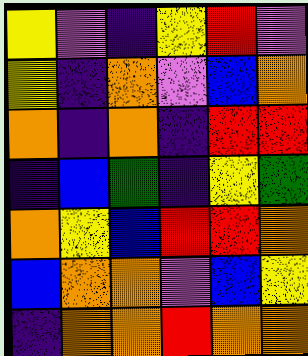[["yellow", "violet", "indigo", "yellow", "red", "violet"], ["yellow", "indigo", "orange", "violet", "blue", "orange"], ["orange", "indigo", "orange", "indigo", "red", "red"], ["indigo", "blue", "green", "indigo", "yellow", "green"], ["orange", "yellow", "blue", "red", "red", "orange"], ["blue", "orange", "orange", "violet", "blue", "yellow"], ["indigo", "orange", "orange", "red", "orange", "orange"]]